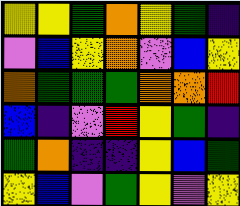[["yellow", "yellow", "green", "orange", "yellow", "green", "indigo"], ["violet", "blue", "yellow", "orange", "violet", "blue", "yellow"], ["orange", "green", "green", "green", "orange", "orange", "red"], ["blue", "indigo", "violet", "red", "yellow", "green", "indigo"], ["green", "orange", "indigo", "indigo", "yellow", "blue", "green"], ["yellow", "blue", "violet", "green", "yellow", "violet", "yellow"]]